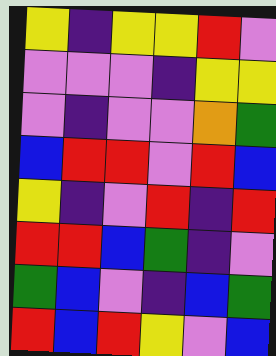[["yellow", "indigo", "yellow", "yellow", "red", "violet"], ["violet", "violet", "violet", "indigo", "yellow", "yellow"], ["violet", "indigo", "violet", "violet", "orange", "green"], ["blue", "red", "red", "violet", "red", "blue"], ["yellow", "indigo", "violet", "red", "indigo", "red"], ["red", "red", "blue", "green", "indigo", "violet"], ["green", "blue", "violet", "indigo", "blue", "green"], ["red", "blue", "red", "yellow", "violet", "blue"]]